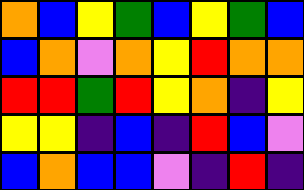[["orange", "blue", "yellow", "green", "blue", "yellow", "green", "blue"], ["blue", "orange", "violet", "orange", "yellow", "red", "orange", "orange"], ["red", "red", "green", "red", "yellow", "orange", "indigo", "yellow"], ["yellow", "yellow", "indigo", "blue", "indigo", "red", "blue", "violet"], ["blue", "orange", "blue", "blue", "violet", "indigo", "red", "indigo"]]